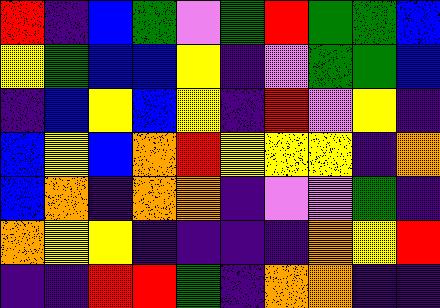[["red", "indigo", "blue", "green", "violet", "green", "red", "green", "green", "blue"], ["yellow", "green", "blue", "blue", "yellow", "indigo", "violet", "green", "green", "blue"], ["indigo", "blue", "yellow", "blue", "yellow", "indigo", "red", "violet", "yellow", "indigo"], ["blue", "yellow", "blue", "orange", "red", "yellow", "yellow", "yellow", "indigo", "orange"], ["blue", "orange", "indigo", "orange", "orange", "indigo", "violet", "violet", "green", "indigo"], ["orange", "yellow", "yellow", "indigo", "indigo", "indigo", "indigo", "orange", "yellow", "red"], ["indigo", "indigo", "red", "red", "green", "indigo", "orange", "orange", "indigo", "indigo"]]